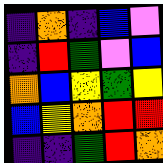[["indigo", "orange", "indigo", "blue", "violet"], ["indigo", "red", "green", "violet", "blue"], ["orange", "blue", "yellow", "green", "yellow"], ["blue", "yellow", "orange", "red", "red"], ["indigo", "indigo", "green", "red", "orange"]]